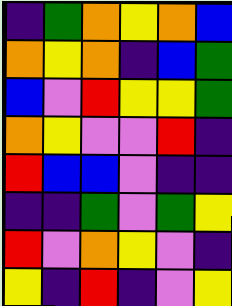[["indigo", "green", "orange", "yellow", "orange", "blue"], ["orange", "yellow", "orange", "indigo", "blue", "green"], ["blue", "violet", "red", "yellow", "yellow", "green"], ["orange", "yellow", "violet", "violet", "red", "indigo"], ["red", "blue", "blue", "violet", "indigo", "indigo"], ["indigo", "indigo", "green", "violet", "green", "yellow"], ["red", "violet", "orange", "yellow", "violet", "indigo"], ["yellow", "indigo", "red", "indigo", "violet", "yellow"]]